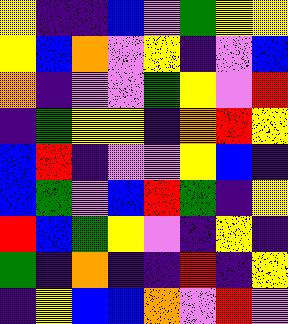[["yellow", "indigo", "indigo", "blue", "violet", "green", "yellow", "yellow"], ["yellow", "blue", "orange", "violet", "yellow", "indigo", "violet", "blue"], ["orange", "indigo", "violet", "violet", "green", "yellow", "violet", "red"], ["indigo", "green", "yellow", "yellow", "indigo", "orange", "red", "yellow"], ["blue", "red", "indigo", "violet", "violet", "yellow", "blue", "indigo"], ["blue", "green", "violet", "blue", "red", "green", "indigo", "yellow"], ["red", "blue", "green", "yellow", "violet", "indigo", "yellow", "indigo"], ["green", "indigo", "orange", "indigo", "indigo", "red", "indigo", "yellow"], ["indigo", "yellow", "blue", "blue", "orange", "violet", "red", "violet"]]